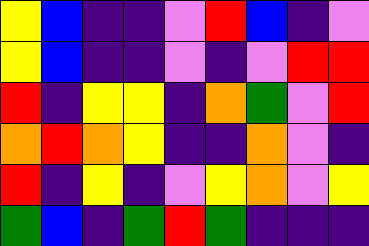[["yellow", "blue", "indigo", "indigo", "violet", "red", "blue", "indigo", "violet"], ["yellow", "blue", "indigo", "indigo", "violet", "indigo", "violet", "red", "red"], ["red", "indigo", "yellow", "yellow", "indigo", "orange", "green", "violet", "red"], ["orange", "red", "orange", "yellow", "indigo", "indigo", "orange", "violet", "indigo"], ["red", "indigo", "yellow", "indigo", "violet", "yellow", "orange", "violet", "yellow"], ["green", "blue", "indigo", "green", "red", "green", "indigo", "indigo", "indigo"]]